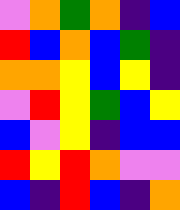[["violet", "orange", "green", "orange", "indigo", "blue"], ["red", "blue", "orange", "blue", "green", "indigo"], ["orange", "orange", "yellow", "blue", "yellow", "indigo"], ["violet", "red", "yellow", "green", "blue", "yellow"], ["blue", "violet", "yellow", "indigo", "blue", "blue"], ["red", "yellow", "red", "orange", "violet", "violet"], ["blue", "indigo", "red", "blue", "indigo", "orange"]]